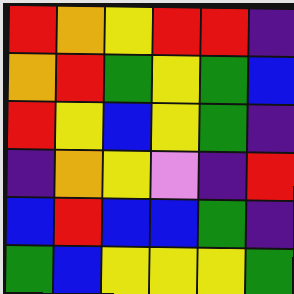[["red", "orange", "yellow", "red", "red", "indigo"], ["orange", "red", "green", "yellow", "green", "blue"], ["red", "yellow", "blue", "yellow", "green", "indigo"], ["indigo", "orange", "yellow", "violet", "indigo", "red"], ["blue", "red", "blue", "blue", "green", "indigo"], ["green", "blue", "yellow", "yellow", "yellow", "green"]]